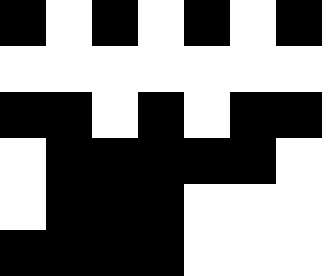[["black", "white", "black", "white", "black", "white", "black"], ["white", "white", "white", "white", "white", "white", "white"], ["black", "black", "white", "black", "white", "black", "black"], ["white", "black", "black", "black", "black", "black", "white"], ["white", "black", "black", "black", "white", "white", "white"], ["black", "black", "black", "black", "white", "white", "white"]]